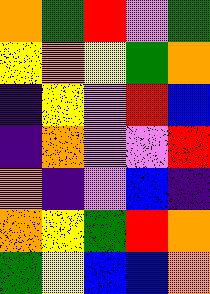[["orange", "green", "red", "violet", "green"], ["yellow", "orange", "yellow", "green", "orange"], ["indigo", "yellow", "violet", "red", "blue"], ["indigo", "orange", "violet", "violet", "red"], ["orange", "indigo", "violet", "blue", "indigo"], ["orange", "yellow", "green", "red", "orange"], ["green", "yellow", "blue", "blue", "orange"]]